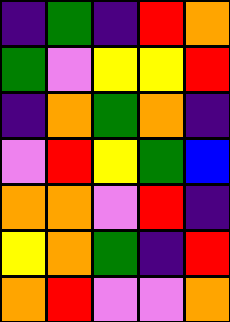[["indigo", "green", "indigo", "red", "orange"], ["green", "violet", "yellow", "yellow", "red"], ["indigo", "orange", "green", "orange", "indigo"], ["violet", "red", "yellow", "green", "blue"], ["orange", "orange", "violet", "red", "indigo"], ["yellow", "orange", "green", "indigo", "red"], ["orange", "red", "violet", "violet", "orange"]]